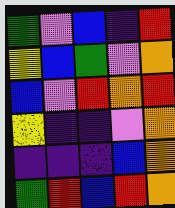[["green", "violet", "blue", "indigo", "red"], ["yellow", "blue", "green", "violet", "orange"], ["blue", "violet", "red", "orange", "red"], ["yellow", "indigo", "indigo", "violet", "orange"], ["indigo", "indigo", "indigo", "blue", "orange"], ["green", "red", "blue", "red", "orange"]]